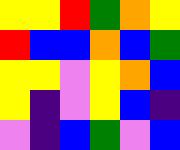[["yellow", "yellow", "red", "green", "orange", "yellow"], ["red", "blue", "blue", "orange", "blue", "green"], ["yellow", "yellow", "violet", "yellow", "orange", "blue"], ["yellow", "indigo", "violet", "yellow", "blue", "indigo"], ["violet", "indigo", "blue", "green", "violet", "blue"]]